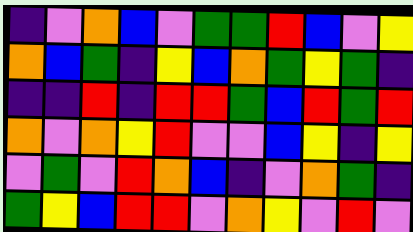[["indigo", "violet", "orange", "blue", "violet", "green", "green", "red", "blue", "violet", "yellow"], ["orange", "blue", "green", "indigo", "yellow", "blue", "orange", "green", "yellow", "green", "indigo"], ["indigo", "indigo", "red", "indigo", "red", "red", "green", "blue", "red", "green", "red"], ["orange", "violet", "orange", "yellow", "red", "violet", "violet", "blue", "yellow", "indigo", "yellow"], ["violet", "green", "violet", "red", "orange", "blue", "indigo", "violet", "orange", "green", "indigo"], ["green", "yellow", "blue", "red", "red", "violet", "orange", "yellow", "violet", "red", "violet"]]